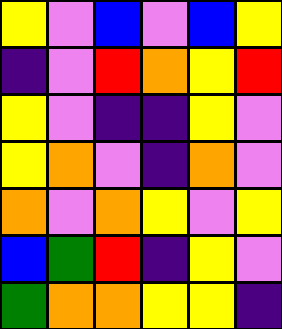[["yellow", "violet", "blue", "violet", "blue", "yellow"], ["indigo", "violet", "red", "orange", "yellow", "red"], ["yellow", "violet", "indigo", "indigo", "yellow", "violet"], ["yellow", "orange", "violet", "indigo", "orange", "violet"], ["orange", "violet", "orange", "yellow", "violet", "yellow"], ["blue", "green", "red", "indigo", "yellow", "violet"], ["green", "orange", "orange", "yellow", "yellow", "indigo"]]